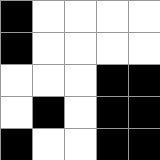[["black", "white", "white", "white", "white"], ["black", "white", "white", "white", "white"], ["white", "white", "white", "black", "black"], ["white", "black", "white", "black", "black"], ["black", "white", "white", "black", "black"]]